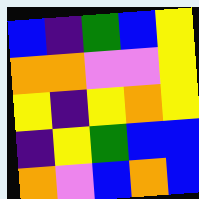[["blue", "indigo", "green", "blue", "yellow"], ["orange", "orange", "violet", "violet", "yellow"], ["yellow", "indigo", "yellow", "orange", "yellow"], ["indigo", "yellow", "green", "blue", "blue"], ["orange", "violet", "blue", "orange", "blue"]]